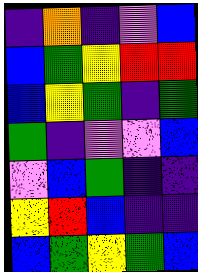[["indigo", "orange", "indigo", "violet", "blue"], ["blue", "green", "yellow", "red", "red"], ["blue", "yellow", "green", "indigo", "green"], ["green", "indigo", "violet", "violet", "blue"], ["violet", "blue", "green", "indigo", "indigo"], ["yellow", "red", "blue", "indigo", "indigo"], ["blue", "green", "yellow", "green", "blue"]]